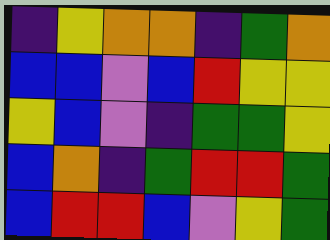[["indigo", "yellow", "orange", "orange", "indigo", "green", "orange"], ["blue", "blue", "violet", "blue", "red", "yellow", "yellow"], ["yellow", "blue", "violet", "indigo", "green", "green", "yellow"], ["blue", "orange", "indigo", "green", "red", "red", "green"], ["blue", "red", "red", "blue", "violet", "yellow", "green"]]